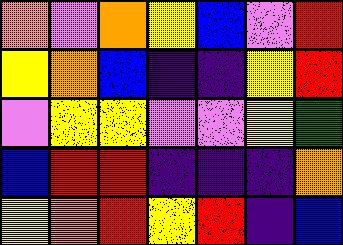[["orange", "violet", "orange", "yellow", "blue", "violet", "red"], ["yellow", "orange", "blue", "indigo", "indigo", "yellow", "red"], ["violet", "yellow", "yellow", "violet", "violet", "yellow", "green"], ["blue", "red", "red", "indigo", "indigo", "indigo", "orange"], ["yellow", "orange", "red", "yellow", "red", "indigo", "blue"]]